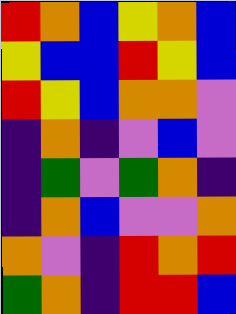[["red", "orange", "blue", "yellow", "orange", "blue"], ["yellow", "blue", "blue", "red", "yellow", "blue"], ["red", "yellow", "blue", "orange", "orange", "violet"], ["indigo", "orange", "indigo", "violet", "blue", "violet"], ["indigo", "green", "violet", "green", "orange", "indigo"], ["indigo", "orange", "blue", "violet", "violet", "orange"], ["orange", "violet", "indigo", "red", "orange", "red"], ["green", "orange", "indigo", "red", "red", "blue"]]